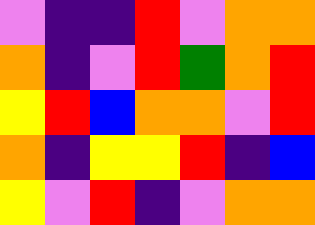[["violet", "indigo", "indigo", "red", "violet", "orange", "orange"], ["orange", "indigo", "violet", "red", "green", "orange", "red"], ["yellow", "red", "blue", "orange", "orange", "violet", "red"], ["orange", "indigo", "yellow", "yellow", "red", "indigo", "blue"], ["yellow", "violet", "red", "indigo", "violet", "orange", "orange"]]